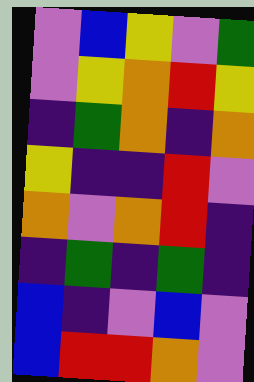[["violet", "blue", "yellow", "violet", "green"], ["violet", "yellow", "orange", "red", "yellow"], ["indigo", "green", "orange", "indigo", "orange"], ["yellow", "indigo", "indigo", "red", "violet"], ["orange", "violet", "orange", "red", "indigo"], ["indigo", "green", "indigo", "green", "indigo"], ["blue", "indigo", "violet", "blue", "violet"], ["blue", "red", "red", "orange", "violet"]]